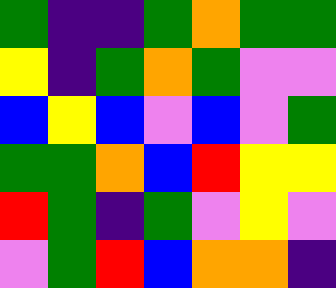[["green", "indigo", "indigo", "green", "orange", "green", "green"], ["yellow", "indigo", "green", "orange", "green", "violet", "violet"], ["blue", "yellow", "blue", "violet", "blue", "violet", "green"], ["green", "green", "orange", "blue", "red", "yellow", "yellow"], ["red", "green", "indigo", "green", "violet", "yellow", "violet"], ["violet", "green", "red", "blue", "orange", "orange", "indigo"]]